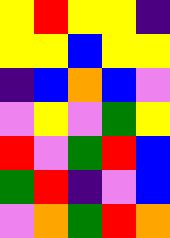[["yellow", "red", "yellow", "yellow", "indigo"], ["yellow", "yellow", "blue", "yellow", "yellow"], ["indigo", "blue", "orange", "blue", "violet"], ["violet", "yellow", "violet", "green", "yellow"], ["red", "violet", "green", "red", "blue"], ["green", "red", "indigo", "violet", "blue"], ["violet", "orange", "green", "red", "orange"]]